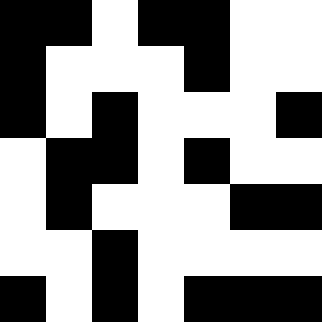[["black", "black", "white", "black", "black", "white", "white"], ["black", "white", "white", "white", "black", "white", "white"], ["black", "white", "black", "white", "white", "white", "black"], ["white", "black", "black", "white", "black", "white", "white"], ["white", "black", "white", "white", "white", "black", "black"], ["white", "white", "black", "white", "white", "white", "white"], ["black", "white", "black", "white", "black", "black", "black"]]